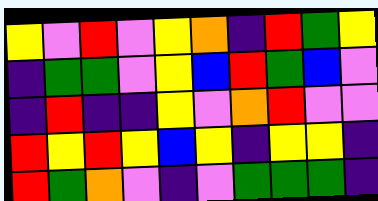[["yellow", "violet", "red", "violet", "yellow", "orange", "indigo", "red", "green", "yellow"], ["indigo", "green", "green", "violet", "yellow", "blue", "red", "green", "blue", "violet"], ["indigo", "red", "indigo", "indigo", "yellow", "violet", "orange", "red", "violet", "violet"], ["red", "yellow", "red", "yellow", "blue", "yellow", "indigo", "yellow", "yellow", "indigo"], ["red", "green", "orange", "violet", "indigo", "violet", "green", "green", "green", "indigo"]]